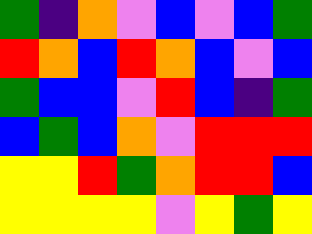[["green", "indigo", "orange", "violet", "blue", "violet", "blue", "green"], ["red", "orange", "blue", "red", "orange", "blue", "violet", "blue"], ["green", "blue", "blue", "violet", "red", "blue", "indigo", "green"], ["blue", "green", "blue", "orange", "violet", "red", "red", "red"], ["yellow", "yellow", "red", "green", "orange", "red", "red", "blue"], ["yellow", "yellow", "yellow", "yellow", "violet", "yellow", "green", "yellow"]]